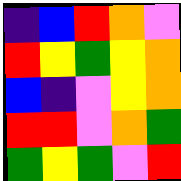[["indigo", "blue", "red", "orange", "violet"], ["red", "yellow", "green", "yellow", "orange"], ["blue", "indigo", "violet", "yellow", "orange"], ["red", "red", "violet", "orange", "green"], ["green", "yellow", "green", "violet", "red"]]